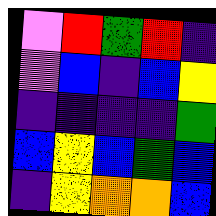[["violet", "red", "green", "red", "indigo"], ["violet", "blue", "indigo", "blue", "yellow"], ["indigo", "indigo", "indigo", "indigo", "green"], ["blue", "yellow", "blue", "green", "blue"], ["indigo", "yellow", "orange", "orange", "blue"]]